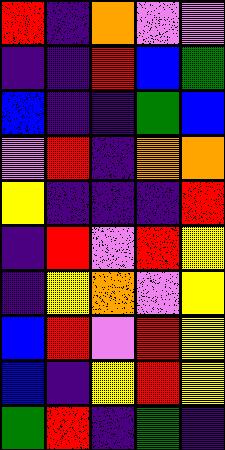[["red", "indigo", "orange", "violet", "violet"], ["indigo", "indigo", "red", "blue", "green"], ["blue", "indigo", "indigo", "green", "blue"], ["violet", "red", "indigo", "orange", "orange"], ["yellow", "indigo", "indigo", "indigo", "red"], ["indigo", "red", "violet", "red", "yellow"], ["indigo", "yellow", "orange", "violet", "yellow"], ["blue", "red", "violet", "red", "yellow"], ["blue", "indigo", "yellow", "red", "yellow"], ["green", "red", "indigo", "green", "indigo"]]